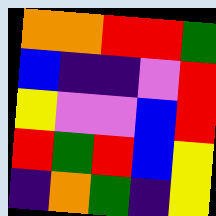[["orange", "orange", "red", "red", "green"], ["blue", "indigo", "indigo", "violet", "red"], ["yellow", "violet", "violet", "blue", "red"], ["red", "green", "red", "blue", "yellow"], ["indigo", "orange", "green", "indigo", "yellow"]]